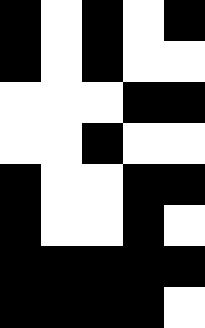[["black", "white", "black", "white", "black"], ["black", "white", "black", "white", "white"], ["white", "white", "white", "black", "black"], ["white", "white", "black", "white", "white"], ["black", "white", "white", "black", "black"], ["black", "white", "white", "black", "white"], ["black", "black", "black", "black", "black"], ["black", "black", "black", "black", "white"]]